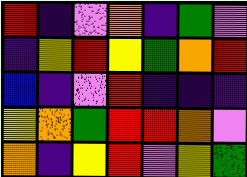[["red", "indigo", "violet", "orange", "indigo", "green", "violet"], ["indigo", "yellow", "red", "yellow", "green", "orange", "red"], ["blue", "indigo", "violet", "red", "indigo", "indigo", "indigo"], ["yellow", "orange", "green", "red", "red", "orange", "violet"], ["orange", "indigo", "yellow", "red", "violet", "yellow", "green"]]